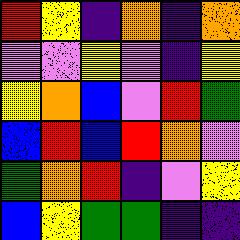[["red", "yellow", "indigo", "orange", "indigo", "orange"], ["violet", "violet", "yellow", "violet", "indigo", "yellow"], ["yellow", "orange", "blue", "violet", "red", "green"], ["blue", "red", "blue", "red", "orange", "violet"], ["green", "orange", "red", "indigo", "violet", "yellow"], ["blue", "yellow", "green", "green", "indigo", "indigo"]]